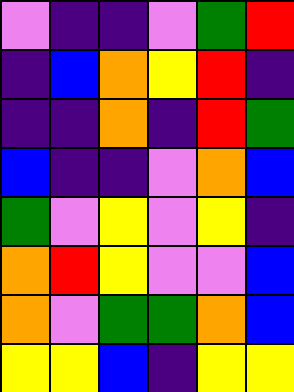[["violet", "indigo", "indigo", "violet", "green", "red"], ["indigo", "blue", "orange", "yellow", "red", "indigo"], ["indigo", "indigo", "orange", "indigo", "red", "green"], ["blue", "indigo", "indigo", "violet", "orange", "blue"], ["green", "violet", "yellow", "violet", "yellow", "indigo"], ["orange", "red", "yellow", "violet", "violet", "blue"], ["orange", "violet", "green", "green", "orange", "blue"], ["yellow", "yellow", "blue", "indigo", "yellow", "yellow"]]